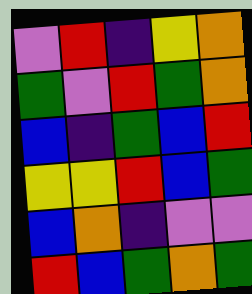[["violet", "red", "indigo", "yellow", "orange"], ["green", "violet", "red", "green", "orange"], ["blue", "indigo", "green", "blue", "red"], ["yellow", "yellow", "red", "blue", "green"], ["blue", "orange", "indigo", "violet", "violet"], ["red", "blue", "green", "orange", "green"]]